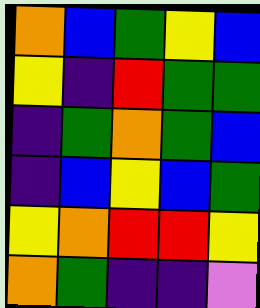[["orange", "blue", "green", "yellow", "blue"], ["yellow", "indigo", "red", "green", "green"], ["indigo", "green", "orange", "green", "blue"], ["indigo", "blue", "yellow", "blue", "green"], ["yellow", "orange", "red", "red", "yellow"], ["orange", "green", "indigo", "indigo", "violet"]]